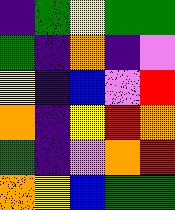[["indigo", "green", "yellow", "green", "green"], ["green", "indigo", "orange", "indigo", "violet"], ["yellow", "indigo", "blue", "violet", "red"], ["orange", "indigo", "yellow", "red", "orange"], ["green", "indigo", "violet", "orange", "red"], ["orange", "yellow", "blue", "green", "green"]]